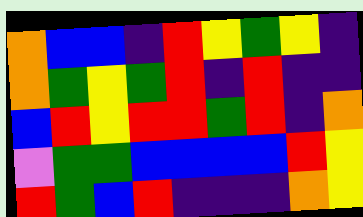[["orange", "blue", "blue", "indigo", "red", "yellow", "green", "yellow", "indigo"], ["orange", "green", "yellow", "green", "red", "indigo", "red", "indigo", "indigo"], ["blue", "red", "yellow", "red", "red", "green", "red", "indigo", "orange"], ["violet", "green", "green", "blue", "blue", "blue", "blue", "red", "yellow"], ["red", "green", "blue", "red", "indigo", "indigo", "indigo", "orange", "yellow"]]